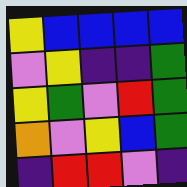[["yellow", "blue", "blue", "blue", "blue"], ["violet", "yellow", "indigo", "indigo", "green"], ["yellow", "green", "violet", "red", "green"], ["orange", "violet", "yellow", "blue", "green"], ["indigo", "red", "red", "violet", "indigo"]]